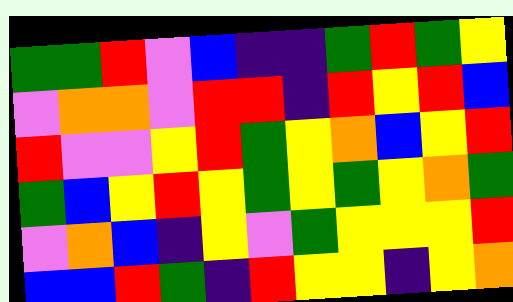[["green", "green", "red", "violet", "blue", "indigo", "indigo", "green", "red", "green", "yellow"], ["violet", "orange", "orange", "violet", "red", "red", "indigo", "red", "yellow", "red", "blue"], ["red", "violet", "violet", "yellow", "red", "green", "yellow", "orange", "blue", "yellow", "red"], ["green", "blue", "yellow", "red", "yellow", "green", "yellow", "green", "yellow", "orange", "green"], ["violet", "orange", "blue", "indigo", "yellow", "violet", "green", "yellow", "yellow", "yellow", "red"], ["blue", "blue", "red", "green", "indigo", "red", "yellow", "yellow", "indigo", "yellow", "orange"]]